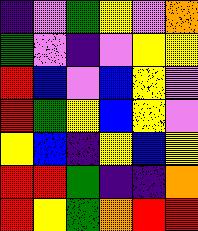[["indigo", "violet", "green", "yellow", "violet", "orange"], ["green", "violet", "indigo", "violet", "yellow", "yellow"], ["red", "blue", "violet", "blue", "yellow", "violet"], ["red", "green", "yellow", "blue", "yellow", "violet"], ["yellow", "blue", "indigo", "yellow", "blue", "yellow"], ["red", "red", "green", "indigo", "indigo", "orange"], ["red", "yellow", "green", "orange", "red", "red"]]